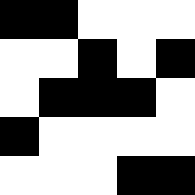[["black", "black", "white", "white", "white"], ["white", "white", "black", "white", "black"], ["white", "black", "black", "black", "white"], ["black", "white", "white", "white", "white"], ["white", "white", "white", "black", "black"]]